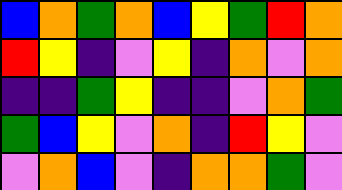[["blue", "orange", "green", "orange", "blue", "yellow", "green", "red", "orange"], ["red", "yellow", "indigo", "violet", "yellow", "indigo", "orange", "violet", "orange"], ["indigo", "indigo", "green", "yellow", "indigo", "indigo", "violet", "orange", "green"], ["green", "blue", "yellow", "violet", "orange", "indigo", "red", "yellow", "violet"], ["violet", "orange", "blue", "violet", "indigo", "orange", "orange", "green", "violet"]]